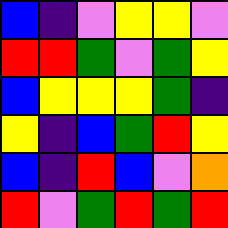[["blue", "indigo", "violet", "yellow", "yellow", "violet"], ["red", "red", "green", "violet", "green", "yellow"], ["blue", "yellow", "yellow", "yellow", "green", "indigo"], ["yellow", "indigo", "blue", "green", "red", "yellow"], ["blue", "indigo", "red", "blue", "violet", "orange"], ["red", "violet", "green", "red", "green", "red"]]